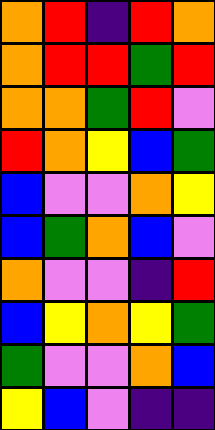[["orange", "red", "indigo", "red", "orange"], ["orange", "red", "red", "green", "red"], ["orange", "orange", "green", "red", "violet"], ["red", "orange", "yellow", "blue", "green"], ["blue", "violet", "violet", "orange", "yellow"], ["blue", "green", "orange", "blue", "violet"], ["orange", "violet", "violet", "indigo", "red"], ["blue", "yellow", "orange", "yellow", "green"], ["green", "violet", "violet", "orange", "blue"], ["yellow", "blue", "violet", "indigo", "indigo"]]